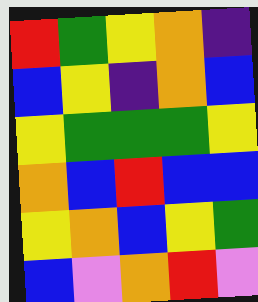[["red", "green", "yellow", "orange", "indigo"], ["blue", "yellow", "indigo", "orange", "blue"], ["yellow", "green", "green", "green", "yellow"], ["orange", "blue", "red", "blue", "blue"], ["yellow", "orange", "blue", "yellow", "green"], ["blue", "violet", "orange", "red", "violet"]]